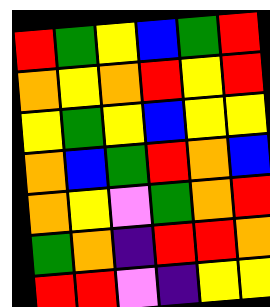[["red", "green", "yellow", "blue", "green", "red"], ["orange", "yellow", "orange", "red", "yellow", "red"], ["yellow", "green", "yellow", "blue", "yellow", "yellow"], ["orange", "blue", "green", "red", "orange", "blue"], ["orange", "yellow", "violet", "green", "orange", "red"], ["green", "orange", "indigo", "red", "red", "orange"], ["red", "red", "violet", "indigo", "yellow", "yellow"]]